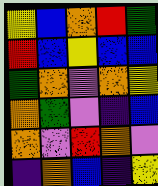[["yellow", "blue", "orange", "red", "green"], ["red", "blue", "yellow", "blue", "blue"], ["green", "orange", "violet", "orange", "yellow"], ["orange", "green", "violet", "indigo", "blue"], ["orange", "violet", "red", "orange", "violet"], ["indigo", "orange", "blue", "indigo", "yellow"]]